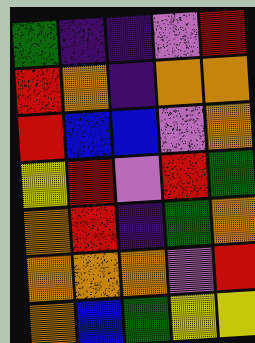[["green", "indigo", "indigo", "violet", "red"], ["red", "orange", "indigo", "orange", "orange"], ["red", "blue", "blue", "violet", "orange"], ["yellow", "red", "violet", "red", "green"], ["orange", "red", "indigo", "green", "orange"], ["orange", "orange", "orange", "violet", "red"], ["orange", "blue", "green", "yellow", "yellow"]]